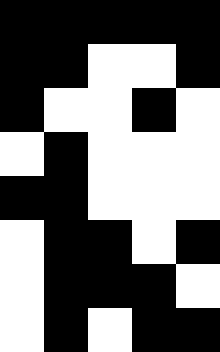[["black", "black", "black", "black", "black"], ["black", "black", "white", "white", "black"], ["black", "white", "white", "black", "white"], ["white", "black", "white", "white", "white"], ["black", "black", "white", "white", "white"], ["white", "black", "black", "white", "black"], ["white", "black", "black", "black", "white"], ["white", "black", "white", "black", "black"]]